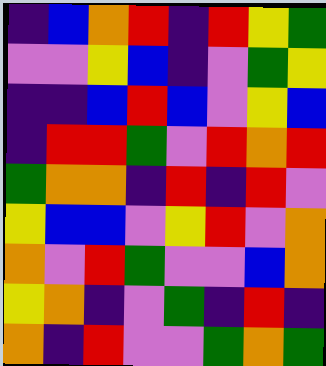[["indigo", "blue", "orange", "red", "indigo", "red", "yellow", "green"], ["violet", "violet", "yellow", "blue", "indigo", "violet", "green", "yellow"], ["indigo", "indigo", "blue", "red", "blue", "violet", "yellow", "blue"], ["indigo", "red", "red", "green", "violet", "red", "orange", "red"], ["green", "orange", "orange", "indigo", "red", "indigo", "red", "violet"], ["yellow", "blue", "blue", "violet", "yellow", "red", "violet", "orange"], ["orange", "violet", "red", "green", "violet", "violet", "blue", "orange"], ["yellow", "orange", "indigo", "violet", "green", "indigo", "red", "indigo"], ["orange", "indigo", "red", "violet", "violet", "green", "orange", "green"]]